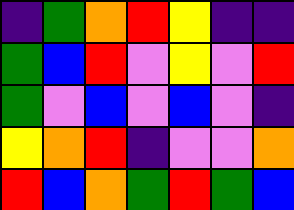[["indigo", "green", "orange", "red", "yellow", "indigo", "indigo"], ["green", "blue", "red", "violet", "yellow", "violet", "red"], ["green", "violet", "blue", "violet", "blue", "violet", "indigo"], ["yellow", "orange", "red", "indigo", "violet", "violet", "orange"], ["red", "blue", "orange", "green", "red", "green", "blue"]]